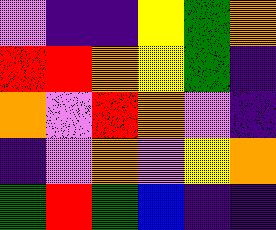[["violet", "indigo", "indigo", "yellow", "green", "orange"], ["red", "red", "orange", "yellow", "green", "indigo"], ["orange", "violet", "red", "orange", "violet", "indigo"], ["indigo", "violet", "orange", "violet", "yellow", "orange"], ["green", "red", "green", "blue", "indigo", "indigo"]]